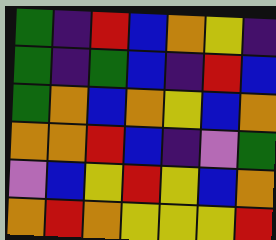[["green", "indigo", "red", "blue", "orange", "yellow", "indigo"], ["green", "indigo", "green", "blue", "indigo", "red", "blue"], ["green", "orange", "blue", "orange", "yellow", "blue", "orange"], ["orange", "orange", "red", "blue", "indigo", "violet", "green"], ["violet", "blue", "yellow", "red", "yellow", "blue", "orange"], ["orange", "red", "orange", "yellow", "yellow", "yellow", "red"]]